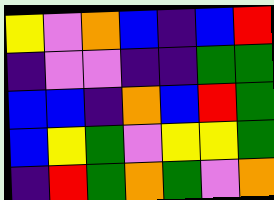[["yellow", "violet", "orange", "blue", "indigo", "blue", "red"], ["indigo", "violet", "violet", "indigo", "indigo", "green", "green"], ["blue", "blue", "indigo", "orange", "blue", "red", "green"], ["blue", "yellow", "green", "violet", "yellow", "yellow", "green"], ["indigo", "red", "green", "orange", "green", "violet", "orange"]]